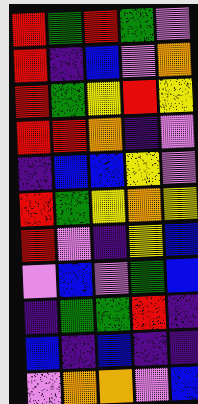[["red", "green", "red", "green", "violet"], ["red", "indigo", "blue", "violet", "orange"], ["red", "green", "yellow", "red", "yellow"], ["red", "red", "orange", "indigo", "violet"], ["indigo", "blue", "blue", "yellow", "violet"], ["red", "green", "yellow", "orange", "yellow"], ["red", "violet", "indigo", "yellow", "blue"], ["violet", "blue", "violet", "green", "blue"], ["indigo", "green", "green", "red", "indigo"], ["blue", "indigo", "blue", "indigo", "indigo"], ["violet", "orange", "orange", "violet", "blue"]]